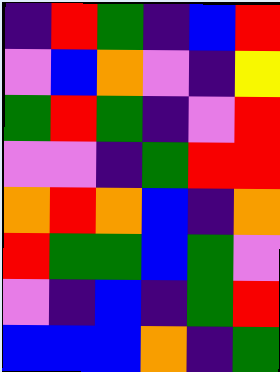[["indigo", "red", "green", "indigo", "blue", "red"], ["violet", "blue", "orange", "violet", "indigo", "yellow"], ["green", "red", "green", "indigo", "violet", "red"], ["violet", "violet", "indigo", "green", "red", "red"], ["orange", "red", "orange", "blue", "indigo", "orange"], ["red", "green", "green", "blue", "green", "violet"], ["violet", "indigo", "blue", "indigo", "green", "red"], ["blue", "blue", "blue", "orange", "indigo", "green"]]